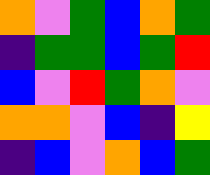[["orange", "violet", "green", "blue", "orange", "green"], ["indigo", "green", "green", "blue", "green", "red"], ["blue", "violet", "red", "green", "orange", "violet"], ["orange", "orange", "violet", "blue", "indigo", "yellow"], ["indigo", "blue", "violet", "orange", "blue", "green"]]